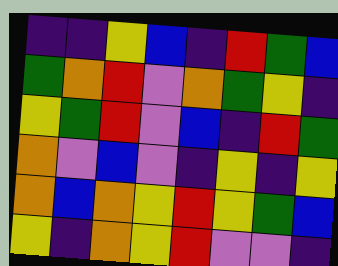[["indigo", "indigo", "yellow", "blue", "indigo", "red", "green", "blue"], ["green", "orange", "red", "violet", "orange", "green", "yellow", "indigo"], ["yellow", "green", "red", "violet", "blue", "indigo", "red", "green"], ["orange", "violet", "blue", "violet", "indigo", "yellow", "indigo", "yellow"], ["orange", "blue", "orange", "yellow", "red", "yellow", "green", "blue"], ["yellow", "indigo", "orange", "yellow", "red", "violet", "violet", "indigo"]]